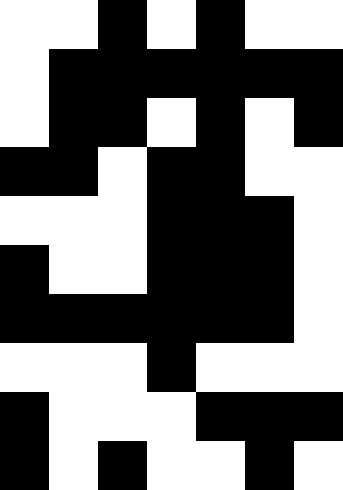[["white", "white", "black", "white", "black", "white", "white"], ["white", "black", "black", "black", "black", "black", "black"], ["white", "black", "black", "white", "black", "white", "black"], ["black", "black", "white", "black", "black", "white", "white"], ["white", "white", "white", "black", "black", "black", "white"], ["black", "white", "white", "black", "black", "black", "white"], ["black", "black", "black", "black", "black", "black", "white"], ["white", "white", "white", "black", "white", "white", "white"], ["black", "white", "white", "white", "black", "black", "black"], ["black", "white", "black", "white", "white", "black", "white"]]